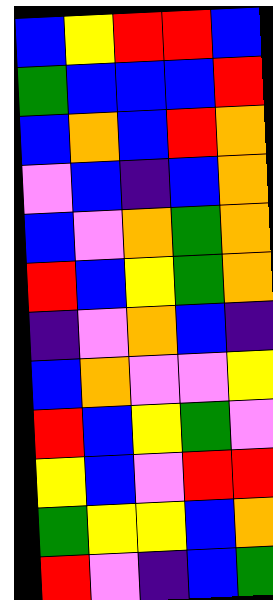[["blue", "yellow", "red", "red", "blue"], ["green", "blue", "blue", "blue", "red"], ["blue", "orange", "blue", "red", "orange"], ["violet", "blue", "indigo", "blue", "orange"], ["blue", "violet", "orange", "green", "orange"], ["red", "blue", "yellow", "green", "orange"], ["indigo", "violet", "orange", "blue", "indigo"], ["blue", "orange", "violet", "violet", "yellow"], ["red", "blue", "yellow", "green", "violet"], ["yellow", "blue", "violet", "red", "red"], ["green", "yellow", "yellow", "blue", "orange"], ["red", "violet", "indigo", "blue", "green"]]